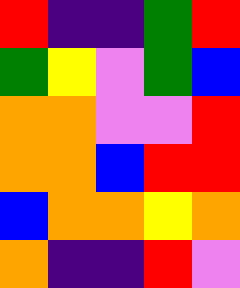[["red", "indigo", "indigo", "green", "red"], ["green", "yellow", "violet", "green", "blue"], ["orange", "orange", "violet", "violet", "red"], ["orange", "orange", "blue", "red", "red"], ["blue", "orange", "orange", "yellow", "orange"], ["orange", "indigo", "indigo", "red", "violet"]]